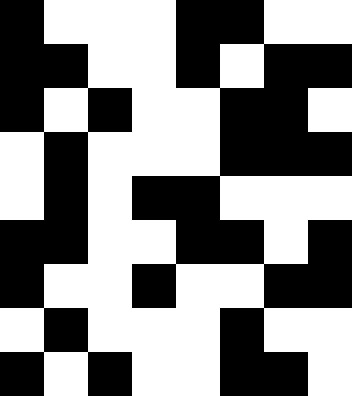[["black", "white", "white", "white", "black", "black", "white", "white"], ["black", "black", "white", "white", "black", "white", "black", "black"], ["black", "white", "black", "white", "white", "black", "black", "white"], ["white", "black", "white", "white", "white", "black", "black", "black"], ["white", "black", "white", "black", "black", "white", "white", "white"], ["black", "black", "white", "white", "black", "black", "white", "black"], ["black", "white", "white", "black", "white", "white", "black", "black"], ["white", "black", "white", "white", "white", "black", "white", "white"], ["black", "white", "black", "white", "white", "black", "black", "white"]]